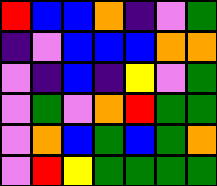[["red", "blue", "blue", "orange", "indigo", "violet", "green"], ["indigo", "violet", "blue", "blue", "blue", "orange", "orange"], ["violet", "indigo", "blue", "indigo", "yellow", "violet", "green"], ["violet", "green", "violet", "orange", "red", "green", "green"], ["violet", "orange", "blue", "green", "blue", "green", "orange"], ["violet", "red", "yellow", "green", "green", "green", "green"]]